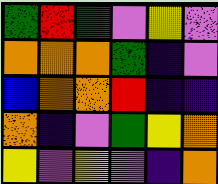[["green", "red", "green", "violet", "yellow", "violet"], ["orange", "orange", "orange", "green", "indigo", "violet"], ["blue", "orange", "orange", "red", "indigo", "indigo"], ["orange", "indigo", "violet", "green", "yellow", "orange"], ["yellow", "violet", "yellow", "violet", "indigo", "orange"]]